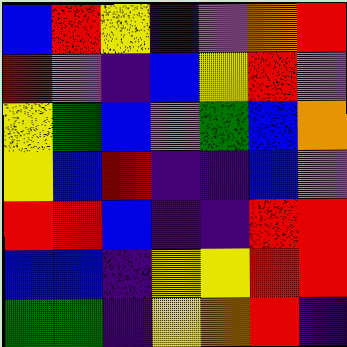[["blue", "red", "yellow", "indigo", "violet", "orange", "red"], ["red", "violet", "indigo", "blue", "yellow", "red", "violet"], ["yellow", "green", "blue", "violet", "green", "blue", "orange"], ["yellow", "blue", "red", "indigo", "indigo", "blue", "violet"], ["red", "red", "blue", "indigo", "indigo", "red", "red"], ["blue", "blue", "indigo", "yellow", "yellow", "red", "red"], ["green", "green", "indigo", "yellow", "orange", "red", "indigo"]]